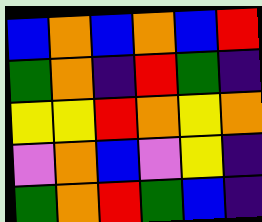[["blue", "orange", "blue", "orange", "blue", "red"], ["green", "orange", "indigo", "red", "green", "indigo"], ["yellow", "yellow", "red", "orange", "yellow", "orange"], ["violet", "orange", "blue", "violet", "yellow", "indigo"], ["green", "orange", "red", "green", "blue", "indigo"]]